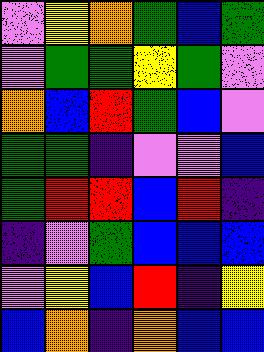[["violet", "yellow", "orange", "green", "blue", "green"], ["violet", "green", "green", "yellow", "green", "violet"], ["orange", "blue", "red", "green", "blue", "violet"], ["green", "green", "indigo", "violet", "violet", "blue"], ["green", "red", "red", "blue", "red", "indigo"], ["indigo", "violet", "green", "blue", "blue", "blue"], ["violet", "yellow", "blue", "red", "indigo", "yellow"], ["blue", "orange", "indigo", "orange", "blue", "blue"]]